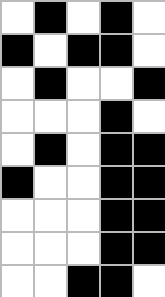[["white", "black", "white", "black", "white"], ["black", "white", "black", "black", "white"], ["white", "black", "white", "white", "black"], ["white", "white", "white", "black", "white"], ["white", "black", "white", "black", "black"], ["black", "white", "white", "black", "black"], ["white", "white", "white", "black", "black"], ["white", "white", "white", "black", "black"], ["white", "white", "black", "black", "white"]]